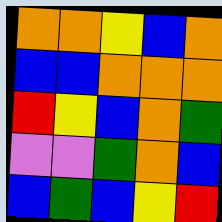[["orange", "orange", "yellow", "blue", "orange"], ["blue", "blue", "orange", "orange", "orange"], ["red", "yellow", "blue", "orange", "green"], ["violet", "violet", "green", "orange", "blue"], ["blue", "green", "blue", "yellow", "red"]]